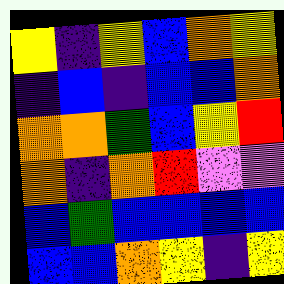[["yellow", "indigo", "yellow", "blue", "orange", "yellow"], ["indigo", "blue", "indigo", "blue", "blue", "orange"], ["orange", "orange", "green", "blue", "yellow", "red"], ["orange", "indigo", "orange", "red", "violet", "violet"], ["blue", "green", "blue", "blue", "blue", "blue"], ["blue", "blue", "orange", "yellow", "indigo", "yellow"]]